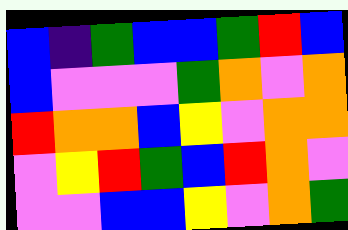[["blue", "indigo", "green", "blue", "blue", "green", "red", "blue"], ["blue", "violet", "violet", "violet", "green", "orange", "violet", "orange"], ["red", "orange", "orange", "blue", "yellow", "violet", "orange", "orange"], ["violet", "yellow", "red", "green", "blue", "red", "orange", "violet"], ["violet", "violet", "blue", "blue", "yellow", "violet", "orange", "green"]]